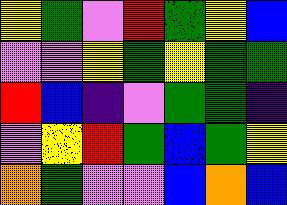[["yellow", "green", "violet", "red", "green", "yellow", "blue"], ["violet", "violet", "yellow", "green", "yellow", "green", "green"], ["red", "blue", "indigo", "violet", "green", "green", "indigo"], ["violet", "yellow", "red", "green", "blue", "green", "yellow"], ["orange", "green", "violet", "violet", "blue", "orange", "blue"]]